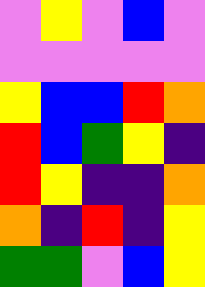[["violet", "yellow", "violet", "blue", "violet"], ["violet", "violet", "violet", "violet", "violet"], ["yellow", "blue", "blue", "red", "orange"], ["red", "blue", "green", "yellow", "indigo"], ["red", "yellow", "indigo", "indigo", "orange"], ["orange", "indigo", "red", "indigo", "yellow"], ["green", "green", "violet", "blue", "yellow"]]